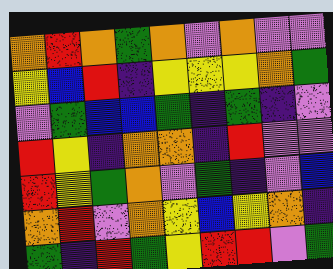[["orange", "red", "orange", "green", "orange", "violet", "orange", "violet", "violet"], ["yellow", "blue", "red", "indigo", "yellow", "yellow", "yellow", "orange", "green"], ["violet", "green", "blue", "blue", "green", "indigo", "green", "indigo", "violet"], ["red", "yellow", "indigo", "orange", "orange", "indigo", "red", "violet", "violet"], ["red", "yellow", "green", "orange", "violet", "green", "indigo", "violet", "blue"], ["orange", "red", "violet", "orange", "yellow", "blue", "yellow", "orange", "indigo"], ["green", "indigo", "red", "green", "yellow", "red", "red", "violet", "green"]]